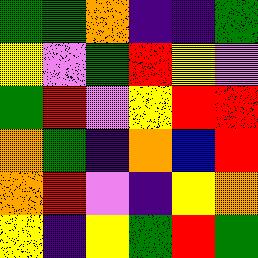[["green", "green", "orange", "indigo", "indigo", "green"], ["yellow", "violet", "green", "red", "yellow", "violet"], ["green", "red", "violet", "yellow", "red", "red"], ["orange", "green", "indigo", "orange", "blue", "red"], ["orange", "red", "violet", "indigo", "yellow", "orange"], ["yellow", "indigo", "yellow", "green", "red", "green"]]